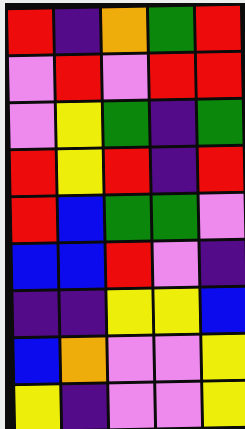[["red", "indigo", "orange", "green", "red"], ["violet", "red", "violet", "red", "red"], ["violet", "yellow", "green", "indigo", "green"], ["red", "yellow", "red", "indigo", "red"], ["red", "blue", "green", "green", "violet"], ["blue", "blue", "red", "violet", "indigo"], ["indigo", "indigo", "yellow", "yellow", "blue"], ["blue", "orange", "violet", "violet", "yellow"], ["yellow", "indigo", "violet", "violet", "yellow"]]